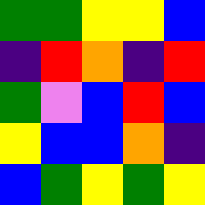[["green", "green", "yellow", "yellow", "blue"], ["indigo", "red", "orange", "indigo", "red"], ["green", "violet", "blue", "red", "blue"], ["yellow", "blue", "blue", "orange", "indigo"], ["blue", "green", "yellow", "green", "yellow"]]